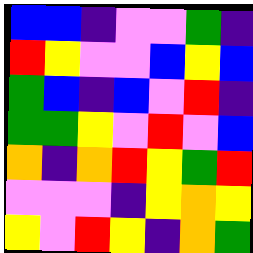[["blue", "blue", "indigo", "violet", "violet", "green", "indigo"], ["red", "yellow", "violet", "violet", "blue", "yellow", "blue"], ["green", "blue", "indigo", "blue", "violet", "red", "indigo"], ["green", "green", "yellow", "violet", "red", "violet", "blue"], ["orange", "indigo", "orange", "red", "yellow", "green", "red"], ["violet", "violet", "violet", "indigo", "yellow", "orange", "yellow"], ["yellow", "violet", "red", "yellow", "indigo", "orange", "green"]]